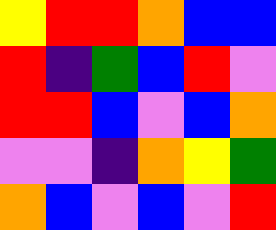[["yellow", "red", "red", "orange", "blue", "blue"], ["red", "indigo", "green", "blue", "red", "violet"], ["red", "red", "blue", "violet", "blue", "orange"], ["violet", "violet", "indigo", "orange", "yellow", "green"], ["orange", "blue", "violet", "blue", "violet", "red"]]